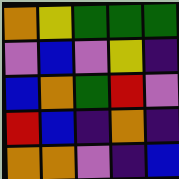[["orange", "yellow", "green", "green", "green"], ["violet", "blue", "violet", "yellow", "indigo"], ["blue", "orange", "green", "red", "violet"], ["red", "blue", "indigo", "orange", "indigo"], ["orange", "orange", "violet", "indigo", "blue"]]